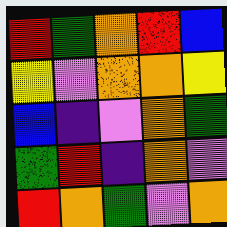[["red", "green", "orange", "red", "blue"], ["yellow", "violet", "orange", "orange", "yellow"], ["blue", "indigo", "violet", "orange", "green"], ["green", "red", "indigo", "orange", "violet"], ["red", "orange", "green", "violet", "orange"]]